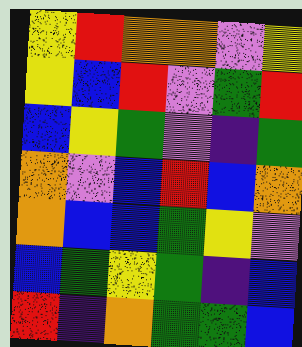[["yellow", "red", "orange", "orange", "violet", "yellow"], ["yellow", "blue", "red", "violet", "green", "red"], ["blue", "yellow", "green", "violet", "indigo", "green"], ["orange", "violet", "blue", "red", "blue", "orange"], ["orange", "blue", "blue", "green", "yellow", "violet"], ["blue", "green", "yellow", "green", "indigo", "blue"], ["red", "indigo", "orange", "green", "green", "blue"]]